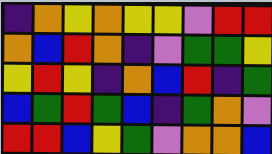[["indigo", "orange", "yellow", "orange", "yellow", "yellow", "violet", "red", "red"], ["orange", "blue", "red", "orange", "indigo", "violet", "green", "green", "yellow"], ["yellow", "red", "yellow", "indigo", "orange", "blue", "red", "indigo", "green"], ["blue", "green", "red", "green", "blue", "indigo", "green", "orange", "violet"], ["red", "red", "blue", "yellow", "green", "violet", "orange", "orange", "blue"]]